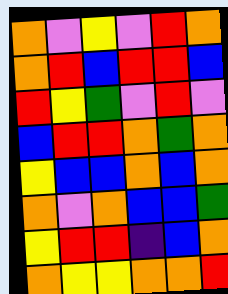[["orange", "violet", "yellow", "violet", "red", "orange"], ["orange", "red", "blue", "red", "red", "blue"], ["red", "yellow", "green", "violet", "red", "violet"], ["blue", "red", "red", "orange", "green", "orange"], ["yellow", "blue", "blue", "orange", "blue", "orange"], ["orange", "violet", "orange", "blue", "blue", "green"], ["yellow", "red", "red", "indigo", "blue", "orange"], ["orange", "yellow", "yellow", "orange", "orange", "red"]]